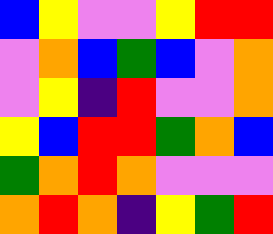[["blue", "yellow", "violet", "violet", "yellow", "red", "red"], ["violet", "orange", "blue", "green", "blue", "violet", "orange"], ["violet", "yellow", "indigo", "red", "violet", "violet", "orange"], ["yellow", "blue", "red", "red", "green", "orange", "blue"], ["green", "orange", "red", "orange", "violet", "violet", "violet"], ["orange", "red", "orange", "indigo", "yellow", "green", "red"]]